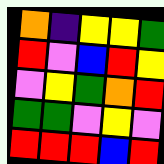[["orange", "indigo", "yellow", "yellow", "green"], ["red", "violet", "blue", "red", "yellow"], ["violet", "yellow", "green", "orange", "red"], ["green", "green", "violet", "yellow", "violet"], ["red", "red", "red", "blue", "red"]]